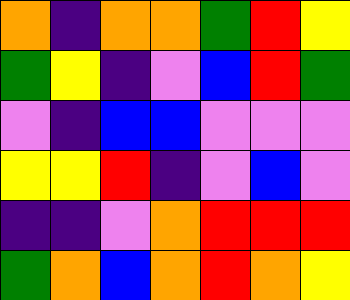[["orange", "indigo", "orange", "orange", "green", "red", "yellow"], ["green", "yellow", "indigo", "violet", "blue", "red", "green"], ["violet", "indigo", "blue", "blue", "violet", "violet", "violet"], ["yellow", "yellow", "red", "indigo", "violet", "blue", "violet"], ["indigo", "indigo", "violet", "orange", "red", "red", "red"], ["green", "orange", "blue", "orange", "red", "orange", "yellow"]]